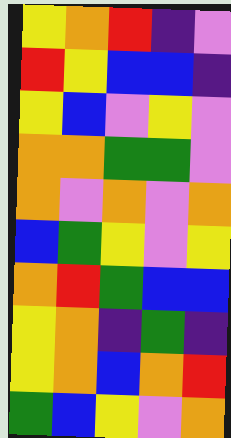[["yellow", "orange", "red", "indigo", "violet"], ["red", "yellow", "blue", "blue", "indigo"], ["yellow", "blue", "violet", "yellow", "violet"], ["orange", "orange", "green", "green", "violet"], ["orange", "violet", "orange", "violet", "orange"], ["blue", "green", "yellow", "violet", "yellow"], ["orange", "red", "green", "blue", "blue"], ["yellow", "orange", "indigo", "green", "indigo"], ["yellow", "orange", "blue", "orange", "red"], ["green", "blue", "yellow", "violet", "orange"]]